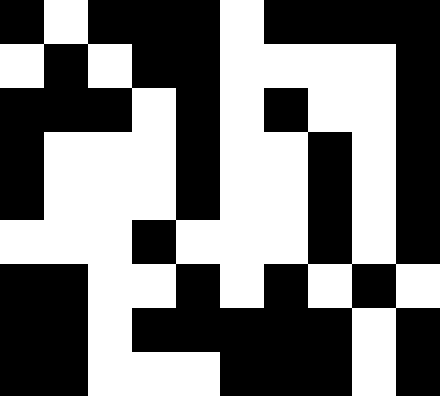[["black", "white", "black", "black", "black", "white", "black", "black", "black", "black"], ["white", "black", "white", "black", "black", "white", "white", "white", "white", "black"], ["black", "black", "black", "white", "black", "white", "black", "white", "white", "black"], ["black", "white", "white", "white", "black", "white", "white", "black", "white", "black"], ["black", "white", "white", "white", "black", "white", "white", "black", "white", "black"], ["white", "white", "white", "black", "white", "white", "white", "black", "white", "black"], ["black", "black", "white", "white", "black", "white", "black", "white", "black", "white"], ["black", "black", "white", "black", "black", "black", "black", "black", "white", "black"], ["black", "black", "white", "white", "white", "black", "black", "black", "white", "black"]]